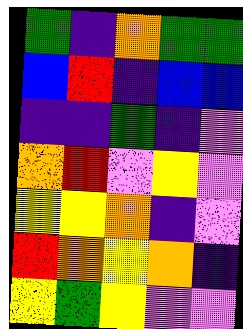[["green", "indigo", "orange", "green", "green"], ["blue", "red", "indigo", "blue", "blue"], ["indigo", "indigo", "green", "indigo", "violet"], ["orange", "red", "violet", "yellow", "violet"], ["yellow", "yellow", "orange", "indigo", "violet"], ["red", "orange", "yellow", "orange", "indigo"], ["yellow", "green", "yellow", "violet", "violet"]]